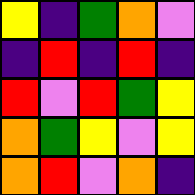[["yellow", "indigo", "green", "orange", "violet"], ["indigo", "red", "indigo", "red", "indigo"], ["red", "violet", "red", "green", "yellow"], ["orange", "green", "yellow", "violet", "yellow"], ["orange", "red", "violet", "orange", "indigo"]]